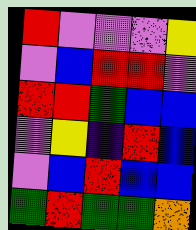[["red", "violet", "violet", "violet", "yellow"], ["violet", "blue", "red", "red", "violet"], ["red", "red", "green", "blue", "blue"], ["violet", "yellow", "indigo", "red", "blue"], ["violet", "blue", "red", "blue", "blue"], ["green", "red", "green", "green", "orange"]]